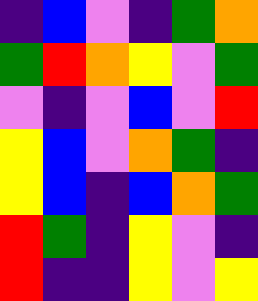[["indigo", "blue", "violet", "indigo", "green", "orange"], ["green", "red", "orange", "yellow", "violet", "green"], ["violet", "indigo", "violet", "blue", "violet", "red"], ["yellow", "blue", "violet", "orange", "green", "indigo"], ["yellow", "blue", "indigo", "blue", "orange", "green"], ["red", "green", "indigo", "yellow", "violet", "indigo"], ["red", "indigo", "indigo", "yellow", "violet", "yellow"]]